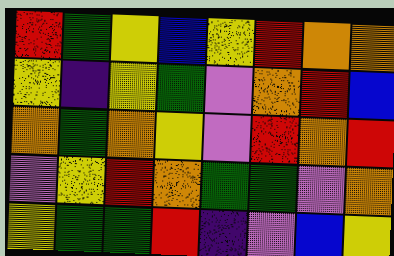[["red", "green", "yellow", "blue", "yellow", "red", "orange", "orange"], ["yellow", "indigo", "yellow", "green", "violet", "orange", "red", "blue"], ["orange", "green", "orange", "yellow", "violet", "red", "orange", "red"], ["violet", "yellow", "red", "orange", "green", "green", "violet", "orange"], ["yellow", "green", "green", "red", "indigo", "violet", "blue", "yellow"]]